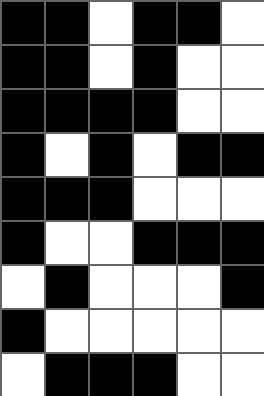[["black", "black", "white", "black", "black", "white"], ["black", "black", "white", "black", "white", "white"], ["black", "black", "black", "black", "white", "white"], ["black", "white", "black", "white", "black", "black"], ["black", "black", "black", "white", "white", "white"], ["black", "white", "white", "black", "black", "black"], ["white", "black", "white", "white", "white", "black"], ["black", "white", "white", "white", "white", "white"], ["white", "black", "black", "black", "white", "white"]]